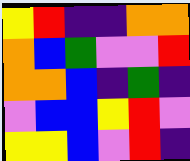[["yellow", "red", "indigo", "indigo", "orange", "orange"], ["orange", "blue", "green", "violet", "violet", "red"], ["orange", "orange", "blue", "indigo", "green", "indigo"], ["violet", "blue", "blue", "yellow", "red", "violet"], ["yellow", "yellow", "blue", "violet", "red", "indigo"]]